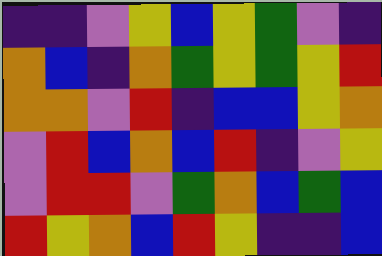[["indigo", "indigo", "violet", "yellow", "blue", "yellow", "green", "violet", "indigo"], ["orange", "blue", "indigo", "orange", "green", "yellow", "green", "yellow", "red"], ["orange", "orange", "violet", "red", "indigo", "blue", "blue", "yellow", "orange"], ["violet", "red", "blue", "orange", "blue", "red", "indigo", "violet", "yellow"], ["violet", "red", "red", "violet", "green", "orange", "blue", "green", "blue"], ["red", "yellow", "orange", "blue", "red", "yellow", "indigo", "indigo", "blue"]]